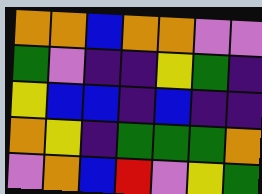[["orange", "orange", "blue", "orange", "orange", "violet", "violet"], ["green", "violet", "indigo", "indigo", "yellow", "green", "indigo"], ["yellow", "blue", "blue", "indigo", "blue", "indigo", "indigo"], ["orange", "yellow", "indigo", "green", "green", "green", "orange"], ["violet", "orange", "blue", "red", "violet", "yellow", "green"]]